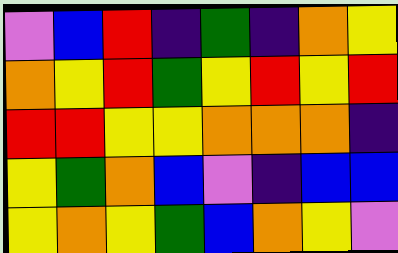[["violet", "blue", "red", "indigo", "green", "indigo", "orange", "yellow"], ["orange", "yellow", "red", "green", "yellow", "red", "yellow", "red"], ["red", "red", "yellow", "yellow", "orange", "orange", "orange", "indigo"], ["yellow", "green", "orange", "blue", "violet", "indigo", "blue", "blue"], ["yellow", "orange", "yellow", "green", "blue", "orange", "yellow", "violet"]]